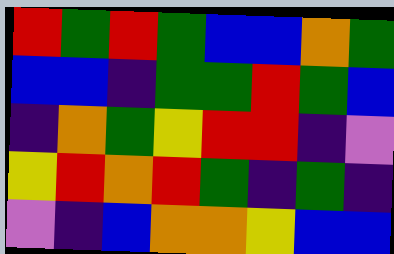[["red", "green", "red", "green", "blue", "blue", "orange", "green"], ["blue", "blue", "indigo", "green", "green", "red", "green", "blue"], ["indigo", "orange", "green", "yellow", "red", "red", "indigo", "violet"], ["yellow", "red", "orange", "red", "green", "indigo", "green", "indigo"], ["violet", "indigo", "blue", "orange", "orange", "yellow", "blue", "blue"]]